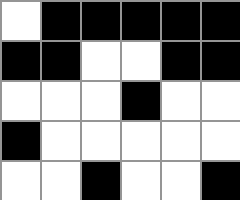[["white", "black", "black", "black", "black", "black"], ["black", "black", "white", "white", "black", "black"], ["white", "white", "white", "black", "white", "white"], ["black", "white", "white", "white", "white", "white"], ["white", "white", "black", "white", "white", "black"]]